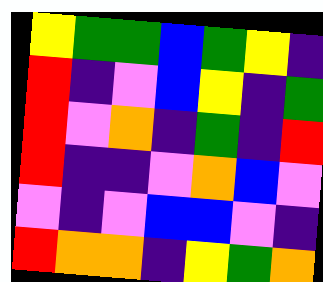[["yellow", "green", "green", "blue", "green", "yellow", "indigo"], ["red", "indigo", "violet", "blue", "yellow", "indigo", "green"], ["red", "violet", "orange", "indigo", "green", "indigo", "red"], ["red", "indigo", "indigo", "violet", "orange", "blue", "violet"], ["violet", "indigo", "violet", "blue", "blue", "violet", "indigo"], ["red", "orange", "orange", "indigo", "yellow", "green", "orange"]]